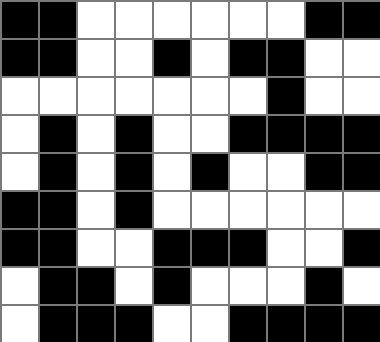[["black", "black", "white", "white", "white", "white", "white", "white", "black", "black"], ["black", "black", "white", "white", "black", "white", "black", "black", "white", "white"], ["white", "white", "white", "white", "white", "white", "white", "black", "white", "white"], ["white", "black", "white", "black", "white", "white", "black", "black", "black", "black"], ["white", "black", "white", "black", "white", "black", "white", "white", "black", "black"], ["black", "black", "white", "black", "white", "white", "white", "white", "white", "white"], ["black", "black", "white", "white", "black", "black", "black", "white", "white", "black"], ["white", "black", "black", "white", "black", "white", "white", "white", "black", "white"], ["white", "black", "black", "black", "white", "white", "black", "black", "black", "black"]]